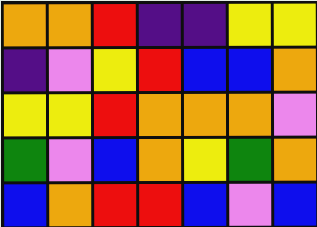[["orange", "orange", "red", "indigo", "indigo", "yellow", "yellow"], ["indigo", "violet", "yellow", "red", "blue", "blue", "orange"], ["yellow", "yellow", "red", "orange", "orange", "orange", "violet"], ["green", "violet", "blue", "orange", "yellow", "green", "orange"], ["blue", "orange", "red", "red", "blue", "violet", "blue"]]